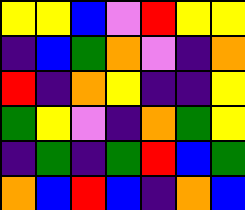[["yellow", "yellow", "blue", "violet", "red", "yellow", "yellow"], ["indigo", "blue", "green", "orange", "violet", "indigo", "orange"], ["red", "indigo", "orange", "yellow", "indigo", "indigo", "yellow"], ["green", "yellow", "violet", "indigo", "orange", "green", "yellow"], ["indigo", "green", "indigo", "green", "red", "blue", "green"], ["orange", "blue", "red", "blue", "indigo", "orange", "blue"]]